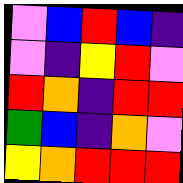[["violet", "blue", "red", "blue", "indigo"], ["violet", "indigo", "yellow", "red", "violet"], ["red", "orange", "indigo", "red", "red"], ["green", "blue", "indigo", "orange", "violet"], ["yellow", "orange", "red", "red", "red"]]